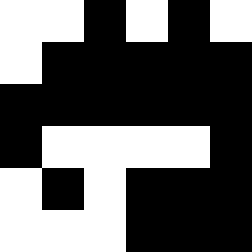[["white", "white", "black", "white", "black", "white"], ["white", "black", "black", "black", "black", "black"], ["black", "black", "black", "black", "black", "black"], ["black", "white", "white", "white", "white", "black"], ["white", "black", "white", "black", "black", "black"], ["white", "white", "white", "black", "black", "black"]]